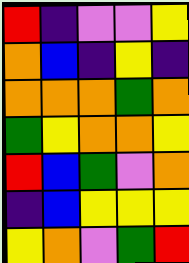[["red", "indigo", "violet", "violet", "yellow"], ["orange", "blue", "indigo", "yellow", "indigo"], ["orange", "orange", "orange", "green", "orange"], ["green", "yellow", "orange", "orange", "yellow"], ["red", "blue", "green", "violet", "orange"], ["indigo", "blue", "yellow", "yellow", "yellow"], ["yellow", "orange", "violet", "green", "red"]]